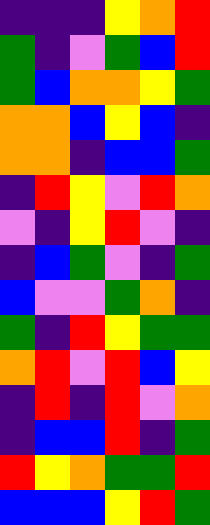[["indigo", "indigo", "indigo", "yellow", "orange", "red"], ["green", "indigo", "violet", "green", "blue", "red"], ["green", "blue", "orange", "orange", "yellow", "green"], ["orange", "orange", "blue", "yellow", "blue", "indigo"], ["orange", "orange", "indigo", "blue", "blue", "green"], ["indigo", "red", "yellow", "violet", "red", "orange"], ["violet", "indigo", "yellow", "red", "violet", "indigo"], ["indigo", "blue", "green", "violet", "indigo", "green"], ["blue", "violet", "violet", "green", "orange", "indigo"], ["green", "indigo", "red", "yellow", "green", "green"], ["orange", "red", "violet", "red", "blue", "yellow"], ["indigo", "red", "indigo", "red", "violet", "orange"], ["indigo", "blue", "blue", "red", "indigo", "green"], ["red", "yellow", "orange", "green", "green", "red"], ["blue", "blue", "blue", "yellow", "red", "green"]]